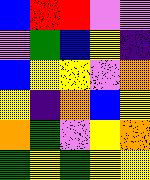[["blue", "red", "red", "violet", "violet"], ["violet", "green", "blue", "yellow", "indigo"], ["blue", "yellow", "yellow", "violet", "orange"], ["yellow", "indigo", "orange", "blue", "yellow"], ["orange", "green", "violet", "yellow", "orange"], ["green", "yellow", "green", "yellow", "yellow"]]